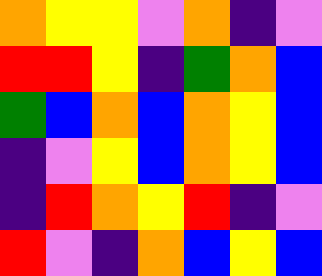[["orange", "yellow", "yellow", "violet", "orange", "indigo", "violet"], ["red", "red", "yellow", "indigo", "green", "orange", "blue"], ["green", "blue", "orange", "blue", "orange", "yellow", "blue"], ["indigo", "violet", "yellow", "blue", "orange", "yellow", "blue"], ["indigo", "red", "orange", "yellow", "red", "indigo", "violet"], ["red", "violet", "indigo", "orange", "blue", "yellow", "blue"]]